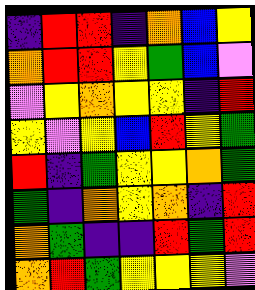[["indigo", "red", "red", "indigo", "orange", "blue", "yellow"], ["orange", "red", "red", "yellow", "green", "blue", "violet"], ["violet", "yellow", "orange", "yellow", "yellow", "indigo", "red"], ["yellow", "violet", "yellow", "blue", "red", "yellow", "green"], ["red", "indigo", "green", "yellow", "yellow", "orange", "green"], ["green", "indigo", "orange", "yellow", "orange", "indigo", "red"], ["orange", "green", "indigo", "indigo", "red", "green", "red"], ["orange", "red", "green", "yellow", "yellow", "yellow", "violet"]]